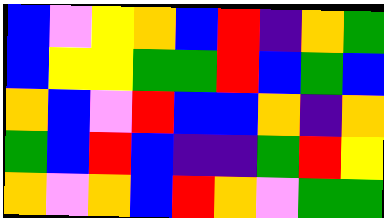[["blue", "violet", "yellow", "orange", "blue", "red", "indigo", "orange", "green"], ["blue", "yellow", "yellow", "green", "green", "red", "blue", "green", "blue"], ["orange", "blue", "violet", "red", "blue", "blue", "orange", "indigo", "orange"], ["green", "blue", "red", "blue", "indigo", "indigo", "green", "red", "yellow"], ["orange", "violet", "orange", "blue", "red", "orange", "violet", "green", "green"]]